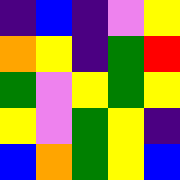[["indigo", "blue", "indigo", "violet", "yellow"], ["orange", "yellow", "indigo", "green", "red"], ["green", "violet", "yellow", "green", "yellow"], ["yellow", "violet", "green", "yellow", "indigo"], ["blue", "orange", "green", "yellow", "blue"]]